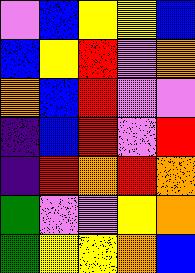[["violet", "blue", "yellow", "yellow", "blue"], ["blue", "yellow", "red", "violet", "orange"], ["orange", "blue", "red", "violet", "violet"], ["indigo", "blue", "red", "violet", "red"], ["indigo", "red", "orange", "red", "orange"], ["green", "violet", "violet", "yellow", "orange"], ["green", "yellow", "yellow", "orange", "blue"]]